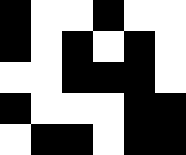[["black", "white", "white", "black", "white", "white"], ["black", "white", "black", "white", "black", "white"], ["white", "white", "black", "black", "black", "white"], ["black", "white", "white", "white", "black", "black"], ["white", "black", "black", "white", "black", "black"]]